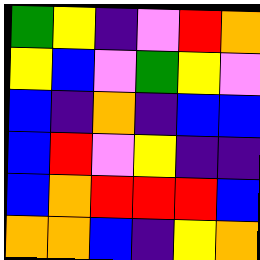[["green", "yellow", "indigo", "violet", "red", "orange"], ["yellow", "blue", "violet", "green", "yellow", "violet"], ["blue", "indigo", "orange", "indigo", "blue", "blue"], ["blue", "red", "violet", "yellow", "indigo", "indigo"], ["blue", "orange", "red", "red", "red", "blue"], ["orange", "orange", "blue", "indigo", "yellow", "orange"]]